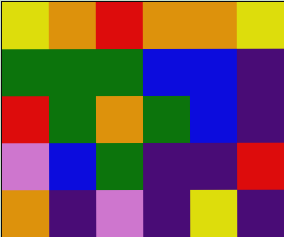[["yellow", "orange", "red", "orange", "orange", "yellow"], ["green", "green", "green", "blue", "blue", "indigo"], ["red", "green", "orange", "green", "blue", "indigo"], ["violet", "blue", "green", "indigo", "indigo", "red"], ["orange", "indigo", "violet", "indigo", "yellow", "indigo"]]